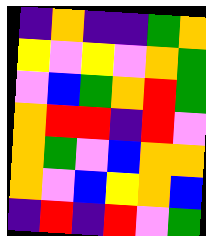[["indigo", "orange", "indigo", "indigo", "green", "orange"], ["yellow", "violet", "yellow", "violet", "orange", "green"], ["violet", "blue", "green", "orange", "red", "green"], ["orange", "red", "red", "indigo", "red", "violet"], ["orange", "green", "violet", "blue", "orange", "orange"], ["orange", "violet", "blue", "yellow", "orange", "blue"], ["indigo", "red", "indigo", "red", "violet", "green"]]